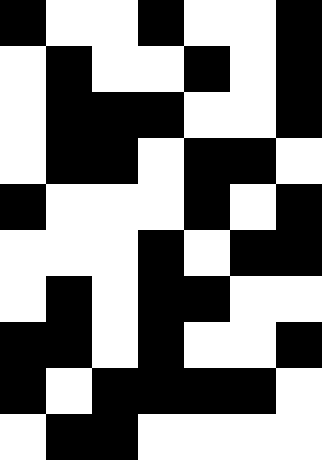[["black", "white", "white", "black", "white", "white", "black"], ["white", "black", "white", "white", "black", "white", "black"], ["white", "black", "black", "black", "white", "white", "black"], ["white", "black", "black", "white", "black", "black", "white"], ["black", "white", "white", "white", "black", "white", "black"], ["white", "white", "white", "black", "white", "black", "black"], ["white", "black", "white", "black", "black", "white", "white"], ["black", "black", "white", "black", "white", "white", "black"], ["black", "white", "black", "black", "black", "black", "white"], ["white", "black", "black", "white", "white", "white", "white"]]